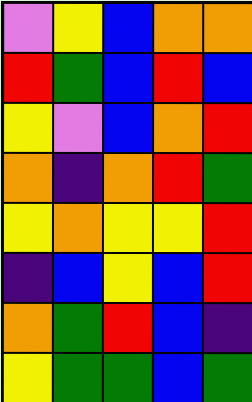[["violet", "yellow", "blue", "orange", "orange"], ["red", "green", "blue", "red", "blue"], ["yellow", "violet", "blue", "orange", "red"], ["orange", "indigo", "orange", "red", "green"], ["yellow", "orange", "yellow", "yellow", "red"], ["indigo", "blue", "yellow", "blue", "red"], ["orange", "green", "red", "blue", "indigo"], ["yellow", "green", "green", "blue", "green"]]